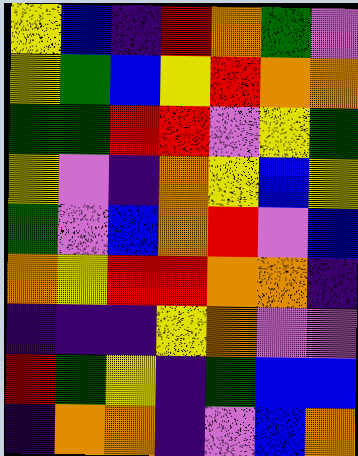[["yellow", "blue", "indigo", "red", "orange", "green", "violet"], ["yellow", "green", "blue", "yellow", "red", "orange", "orange"], ["green", "green", "red", "red", "violet", "yellow", "green"], ["yellow", "violet", "indigo", "orange", "yellow", "blue", "yellow"], ["green", "violet", "blue", "orange", "red", "violet", "blue"], ["orange", "yellow", "red", "red", "orange", "orange", "indigo"], ["indigo", "indigo", "indigo", "yellow", "orange", "violet", "violet"], ["red", "green", "yellow", "indigo", "green", "blue", "blue"], ["indigo", "orange", "orange", "indigo", "violet", "blue", "orange"]]